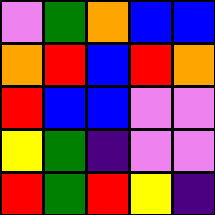[["violet", "green", "orange", "blue", "blue"], ["orange", "red", "blue", "red", "orange"], ["red", "blue", "blue", "violet", "violet"], ["yellow", "green", "indigo", "violet", "violet"], ["red", "green", "red", "yellow", "indigo"]]